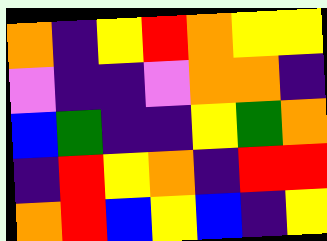[["orange", "indigo", "yellow", "red", "orange", "yellow", "yellow"], ["violet", "indigo", "indigo", "violet", "orange", "orange", "indigo"], ["blue", "green", "indigo", "indigo", "yellow", "green", "orange"], ["indigo", "red", "yellow", "orange", "indigo", "red", "red"], ["orange", "red", "blue", "yellow", "blue", "indigo", "yellow"]]